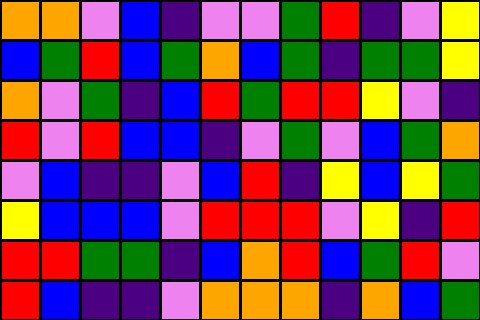[["orange", "orange", "violet", "blue", "indigo", "violet", "violet", "green", "red", "indigo", "violet", "yellow"], ["blue", "green", "red", "blue", "green", "orange", "blue", "green", "indigo", "green", "green", "yellow"], ["orange", "violet", "green", "indigo", "blue", "red", "green", "red", "red", "yellow", "violet", "indigo"], ["red", "violet", "red", "blue", "blue", "indigo", "violet", "green", "violet", "blue", "green", "orange"], ["violet", "blue", "indigo", "indigo", "violet", "blue", "red", "indigo", "yellow", "blue", "yellow", "green"], ["yellow", "blue", "blue", "blue", "violet", "red", "red", "red", "violet", "yellow", "indigo", "red"], ["red", "red", "green", "green", "indigo", "blue", "orange", "red", "blue", "green", "red", "violet"], ["red", "blue", "indigo", "indigo", "violet", "orange", "orange", "orange", "indigo", "orange", "blue", "green"]]